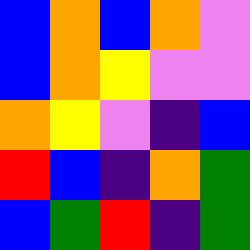[["blue", "orange", "blue", "orange", "violet"], ["blue", "orange", "yellow", "violet", "violet"], ["orange", "yellow", "violet", "indigo", "blue"], ["red", "blue", "indigo", "orange", "green"], ["blue", "green", "red", "indigo", "green"]]